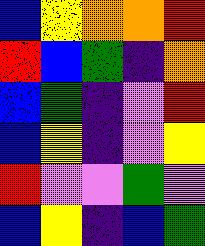[["blue", "yellow", "orange", "orange", "red"], ["red", "blue", "green", "indigo", "orange"], ["blue", "green", "indigo", "violet", "red"], ["blue", "yellow", "indigo", "violet", "yellow"], ["red", "violet", "violet", "green", "violet"], ["blue", "yellow", "indigo", "blue", "green"]]